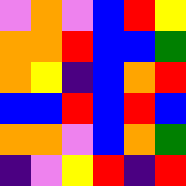[["violet", "orange", "violet", "blue", "red", "yellow"], ["orange", "orange", "red", "blue", "blue", "green"], ["orange", "yellow", "indigo", "blue", "orange", "red"], ["blue", "blue", "red", "blue", "red", "blue"], ["orange", "orange", "violet", "blue", "orange", "green"], ["indigo", "violet", "yellow", "red", "indigo", "red"]]